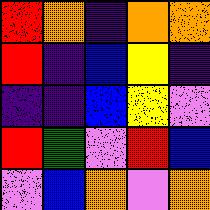[["red", "orange", "indigo", "orange", "orange"], ["red", "indigo", "blue", "yellow", "indigo"], ["indigo", "indigo", "blue", "yellow", "violet"], ["red", "green", "violet", "red", "blue"], ["violet", "blue", "orange", "violet", "orange"]]